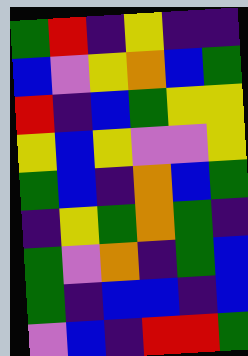[["green", "red", "indigo", "yellow", "indigo", "indigo"], ["blue", "violet", "yellow", "orange", "blue", "green"], ["red", "indigo", "blue", "green", "yellow", "yellow"], ["yellow", "blue", "yellow", "violet", "violet", "yellow"], ["green", "blue", "indigo", "orange", "blue", "green"], ["indigo", "yellow", "green", "orange", "green", "indigo"], ["green", "violet", "orange", "indigo", "green", "blue"], ["green", "indigo", "blue", "blue", "indigo", "blue"], ["violet", "blue", "indigo", "red", "red", "green"]]